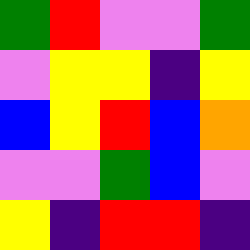[["green", "red", "violet", "violet", "green"], ["violet", "yellow", "yellow", "indigo", "yellow"], ["blue", "yellow", "red", "blue", "orange"], ["violet", "violet", "green", "blue", "violet"], ["yellow", "indigo", "red", "red", "indigo"]]